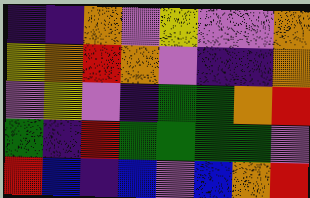[["indigo", "indigo", "orange", "violet", "yellow", "violet", "violet", "orange"], ["yellow", "orange", "red", "orange", "violet", "indigo", "indigo", "orange"], ["violet", "yellow", "violet", "indigo", "green", "green", "orange", "red"], ["green", "indigo", "red", "green", "green", "green", "green", "violet"], ["red", "blue", "indigo", "blue", "violet", "blue", "orange", "red"]]